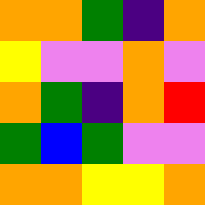[["orange", "orange", "green", "indigo", "orange"], ["yellow", "violet", "violet", "orange", "violet"], ["orange", "green", "indigo", "orange", "red"], ["green", "blue", "green", "violet", "violet"], ["orange", "orange", "yellow", "yellow", "orange"]]